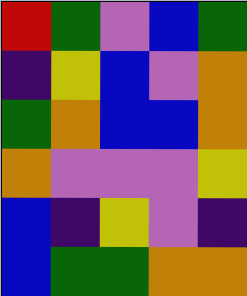[["red", "green", "violet", "blue", "green"], ["indigo", "yellow", "blue", "violet", "orange"], ["green", "orange", "blue", "blue", "orange"], ["orange", "violet", "violet", "violet", "yellow"], ["blue", "indigo", "yellow", "violet", "indigo"], ["blue", "green", "green", "orange", "orange"]]